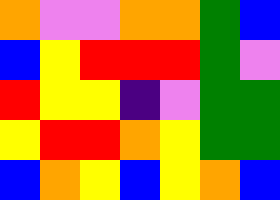[["orange", "violet", "violet", "orange", "orange", "green", "blue"], ["blue", "yellow", "red", "red", "red", "green", "violet"], ["red", "yellow", "yellow", "indigo", "violet", "green", "green"], ["yellow", "red", "red", "orange", "yellow", "green", "green"], ["blue", "orange", "yellow", "blue", "yellow", "orange", "blue"]]